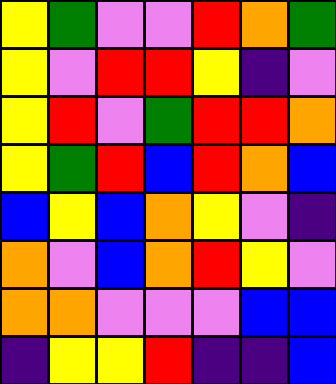[["yellow", "green", "violet", "violet", "red", "orange", "green"], ["yellow", "violet", "red", "red", "yellow", "indigo", "violet"], ["yellow", "red", "violet", "green", "red", "red", "orange"], ["yellow", "green", "red", "blue", "red", "orange", "blue"], ["blue", "yellow", "blue", "orange", "yellow", "violet", "indigo"], ["orange", "violet", "blue", "orange", "red", "yellow", "violet"], ["orange", "orange", "violet", "violet", "violet", "blue", "blue"], ["indigo", "yellow", "yellow", "red", "indigo", "indigo", "blue"]]